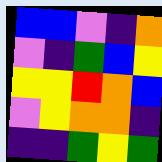[["blue", "blue", "violet", "indigo", "orange"], ["violet", "indigo", "green", "blue", "yellow"], ["yellow", "yellow", "red", "orange", "blue"], ["violet", "yellow", "orange", "orange", "indigo"], ["indigo", "indigo", "green", "yellow", "green"]]